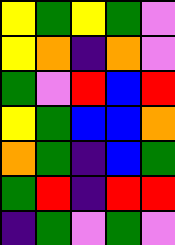[["yellow", "green", "yellow", "green", "violet"], ["yellow", "orange", "indigo", "orange", "violet"], ["green", "violet", "red", "blue", "red"], ["yellow", "green", "blue", "blue", "orange"], ["orange", "green", "indigo", "blue", "green"], ["green", "red", "indigo", "red", "red"], ["indigo", "green", "violet", "green", "violet"]]